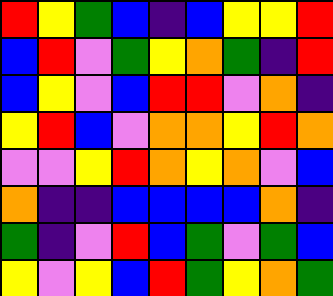[["red", "yellow", "green", "blue", "indigo", "blue", "yellow", "yellow", "red"], ["blue", "red", "violet", "green", "yellow", "orange", "green", "indigo", "red"], ["blue", "yellow", "violet", "blue", "red", "red", "violet", "orange", "indigo"], ["yellow", "red", "blue", "violet", "orange", "orange", "yellow", "red", "orange"], ["violet", "violet", "yellow", "red", "orange", "yellow", "orange", "violet", "blue"], ["orange", "indigo", "indigo", "blue", "blue", "blue", "blue", "orange", "indigo"], ["green", "indigo", "violet", "red", "blue", "green", "violet", "green", "blue"], ["yellow", "violet", "yellow", "blue", "red", "green", "yellow", "orange", "green"]]